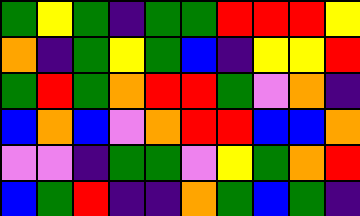[["green", "yellow", "green", "indigo", "green", "green", "red", "red", "red", "yellow"], ["orange", "indigo", "green", "yellow", "green", "blue", "indigo", "yellow", "yellow", "red"], ["green", "red", "green", "orange", "red", "red", "green", "violet", "orange", "indigo"], ["blue", "orange", "blue", "violet", "orange", "red", "red", "blue", "blue", "orange"], ["violet", "violet", "indigo", "green", "green", "violet", "yellow", "green", "orange", "red"], ["blue", "green", "red", "indigo", "indigo", "orange", "green", "blue", "green", "indigo"]]